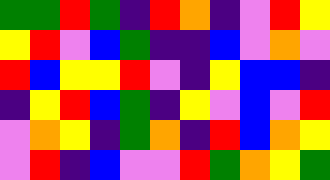[["green", "green", "red", "green", "indigo", "red", "orange", "indigo", "violet", "red", "yellow"], ["yellow", "red", "violet", "blue", "green", "indigo", "indigo", "blue", "violet", "orange", "violet"], ["red", "blue", "yellow", "yellow", "red", "violet", "indigo", "yellow", "blue", "blue", "indigo"], ["indigo", "yellow", "red", "blue", "green", "indigo", "yellow", "violet", "blue", "violet", "red"], ["violet", "orange", "yellow", "indigo", "green", "orange", "indigo", "red", "blue", "orange", "yellow"], ["violet", "red", "indigo", "blue", "violet", "violet", "red", "green", "orange", "yellow", "green"]]